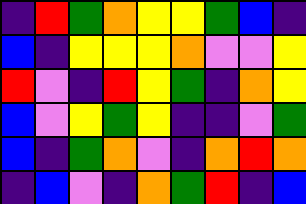[["indigo", "red", "green", "orange", "yellow", "yellow", "green", "blue", "indigo"], ["blue", "indigo", "yellow", "yellow", "yellow", "orange", "violet", "violet", "yellow"], ["red", "violet", "indigo", "red", "yellow", "green", "indigo", "orange", "yellow"], ["blue", "violet", "yellow", "green", "yellow", "indigo", "indigo", "violet", "green"], ["blue", "indigo", "green", "orange", "violet", "indigo", "orange", "red", "orange"], ["indigo", "blue", "violet", "indigo", "orange", "green", "red", "indigo", "blue"]]